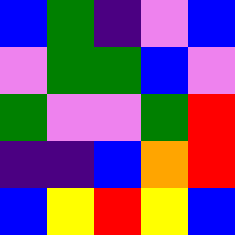[["blue", "green", "indigo", "violet", "blue"], ["violet", "green", "green", "blue", "violet"], ["green", "violet", "violet", "green", "red"], ["indigo", "indigo", "blue", "orange", "red"], ["blue", "yellow", "red", "yellow", "blue"]]